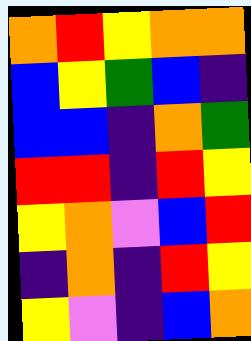[["orange", "red", "yellow", "orange", "orange"], ["blue", "yellow", "green", "blue", "indigo"], ["blue", "blue", "indigo", "orange", "green"], ["red", "red", "indigo", "red", "yellow"], ["yellow", "orange", "violet", "blue", "red"], ["indigo", "orange", "indigo", "red", "yellow"], ["yellow", "violet", "indigo", "blue", "orange"]]